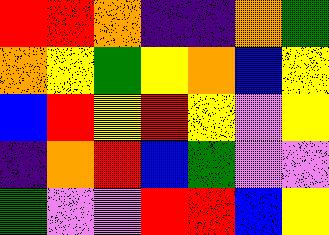[["red", "red", "orange", "indigo", "indigo", "orange", "green"], ["orange", "yellow", "green", "yellow", "orange", "blue", "yellow"], ["blue", "red", "yellow", "red", "yellow", "violet", "yellow"], ["indigo", "orange", "red", "blue", "green", "violet", "violet"], ["green", "violet", "violet", "red", "red", "blue", "yellow"]]